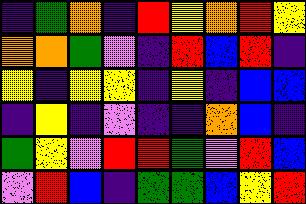[["indigo", "green", "orange", "indigo", "red", "yellow", "orange", "red", "yellow"], ["orange", "orange", "green", "violet", "indigo", "red", "blue", "red", "indigo"], ["yellow", "indigo", "yellow", "yellow", "indigo", "yellow", "indigo", "blue", "blue"], ["indigo", "yellow", "indigo", "violet", "indigo", "indigo", "orange", "blue", "indigo"], ["green", "yellow", "violet", "red", "red", "green", "violet", "red", "blue"], ["violet", "red", "blue", "indigo", "green", "green", "blue", "yellow", "red"]]